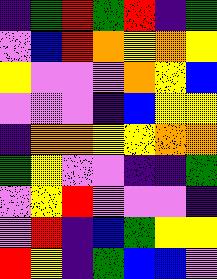[["indigo", "green", "red", "green", "red", "indigo", "green"], ["violet", "blue", "red", "orange", "yellow", "orange", "yellow"], ["yellow", "violet", "violet", "violet", "orange", "yellow", "blue"], ["violet", "violet", "violet", "indigo", "blue", "yellow", "yellow"], ["indigo", "orange", "orange", "yellow", "yellow", "orange", "orange"], ["green", "yellow", "violet", "violet", "indigo", "indigo", "green"], ["violet", "yellow", "red", "violet", "violet", "violet", "indigo"], ["violet", "red", "indigo", "blue", "green", "yellow", "yellow"], ["red", "yellow", "indigo", "green", "blue", "blue", "violet"]]